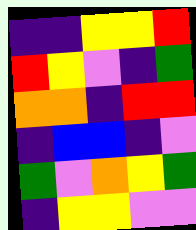[["indigo", "indigo", "yellow", "yellow", "red"], ["red", "yellow", "violet", "indigo", "green"], ["orange", "orange", "indigo", "red", "red"], ["indigo", "blue", "blue", "indigo", "violet"], ["green", "violet", "orange", "yellow", "green"], ["indigo", "yellow", "yellow", "violet", "violet"]]